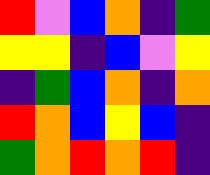[["red", "violet", "blue", "orange", "indigo", "green"], ["yellow", "yellow", "indigo", "blue", "violet", "yellow"], ["indigo", "green", "blue", "orange", "indigo", "orange"], ["red", "orange", "blue", "yellow", "blue", "indigo"], ["green", "orange", "red", "orange", "red", "indigo"]]